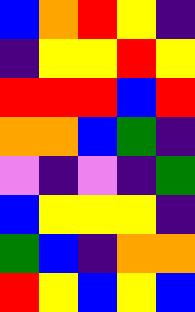[["blue", "orange", "red", "yellow", "indigo"], ["indigo", "yellow", "yellow", "red", "yellow"], ["red", "red", "red", "blue", "red"], ["orange", "orange", "blue", "green", "indigo"], ["violet", "indigo", "violet", "indigo", "green"], ["blue", "yellow", "yellow", "yellow", "indigo"], ["green", "blue", "indigo", "orange", "orange"], ["red", "yellow", "blue", "yellow", "blue"]]